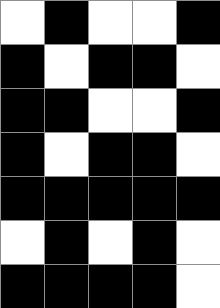[["white", "black", "white", "white", "black"], ["black", "white", "black", "black", "white"], ["black", "black", "white", "white", "black"], ["black", "white", "black", "black", "white"], ["black", "black", "black", "black", "black"], ["white", "black", "white", "black", "white"], ["black", "black", "black", "black", "white"]]